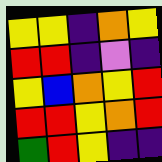[["yellow", "yellow", "indigo", "orange", "yellow"], ["red", "red", "indigo", "violet", "indigo"], ["yellow", "blue", "orange", "yellow", "red"], ["red", "red", "yellow", "orange", "red"], ["green", "red", "yellow", "indigo", "indigo"]]